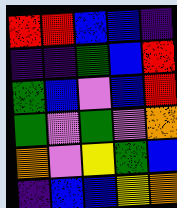[["red", "red", "blue", "blue", "indigo"], ["indigo", "indigo", "green", "blue", "red"], ["green", "blue", "violet", "blue", "red"], ["green", "violet", "green", "violet", "orange"], ["orange", "violet", "yellow", "green", "blue"], ["indigo", "blue", "blue", "yellow", "orange"]]